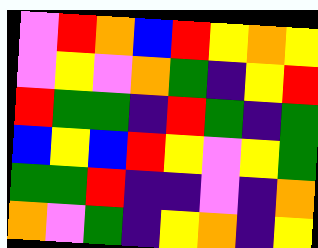[["violet", "red", "orange", "blue", "red", "yellow", "orange", "yellow"], ["violet", "yellow", "violet", "orange", "green", "indigo", "yellow", "red"], ["red", "green", "green", "indigo", "red", "green", "indigo", "green"], ["blue", "yellow", "blue", "red", "yellow", "violet", "yellow", "green"], ["green", "green", "red", "indigo", "indigo", "violet", "indigo", "orange"], ["orange", "violet", "green", "indigo", "yellow", "orange", "indigo", "yellow"]]